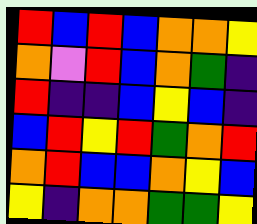[["red", "blue", "red", "blue", "orange", "orange", "yellow"], ["orange", "violet", "red", "blue", "orange", "green", "indigo"], ["red", "indigo", "indigo", "blue", "yellow", "blue", "indigo"], ["blue", "red", "yellow", "red", "green", "orange", "red"], ["orange", "red", "blue", "blue", "orange", "yellow", "blue"], ["yellow", "indigo", "orange", "orange", "green", "green", "yellow"]]